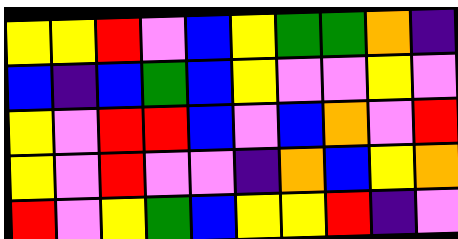[["yellow", "yellow", "red", "violet", "blue", "yellow", "green", "green", "orange", "indigo"], ["blue", "indigo", "blue", "green", "blue", "yellow", "violet", "violet", "yellow", "violet"], ["yellow", "violet", "red", "red", "blue", "violet", "blue", "orange", "violet", "red"], ["yellow", "violet", "red", "violet", "violet", "indigo", "orange", "blue", "yellow", "orange"], ["red", "violet", "yellow", "green", "blue", "yellow", "yellow", "red", "indigo", "violet"]]